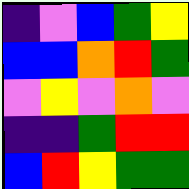[["indigo", "violet", "blue", "green", "yellow"], ["blue", "blue", "orange", "red", "green"], ["violet", "yellow", "violet", "orange", "violet"], ["indigo", "indigo", "green", "red", "red"], ["blue", "red", "yellow", "green", "green"]]